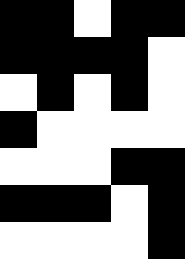[["black", "black", "white", "black", "black"], ["black", "black", "black", "black", "white"], ["white", "black", "white", "black", "white"], ["black", "white", "white", "white", "white"], ["white", "white", "white", "black", "black"], ["black", "black", "black", "white", "black"], ["white", "white", "white", "white", "black"]]